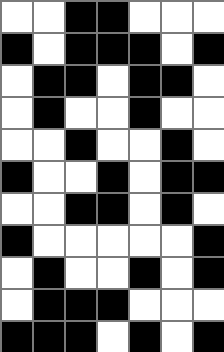[["white", "white", "black", "black", "white", "white", "white"], ["black", "white", "black", "black", "black", "white", "black"], ["white", "black", "black", "white", "black", "black", "white"], ["white", "black", "white", "white", "black", "white", "white"], ["white", "white", "black", "white", "white", "black", "white"], ["black", "white", "white", "black", "white", "black", "black"], ["white", "white", "black", "black", "white", "black", "white"], ["black", "white", "white", "white", "white", "white", "black"], ["white", "black", "white", "white", "black", "white", "black"], ["white", "black", "black", "black", "white", "white", "white"], ["black", "black", "black", "white", "black", "white", "black"]]